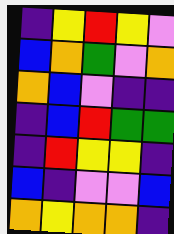[["indigo", "yellow", "red", "yellow", "violet"], ["blue", "orange", "green", "violet", "orange"], ["orange", "blue", "violet", "indigo", "indigo"], ["indigo", "blue", "red", "green", "green"], ["indigo", "red", "yellow", "yellow", "indigo"], ["blue", "indigo", "violet", "violet", "blue"], ["orange", "yellow", "orange", "orange", "indigo"]]